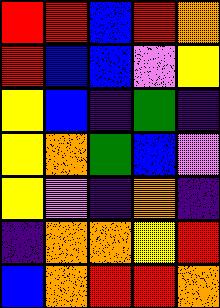[["red", "red", "blue", "red", "orange"], ["red", "blue", "blue", "violet", "yellow"], ["yellow", "blue", "indigo", "green", "indigo"], ["yellow", "orange", "green", "blue", "violet"], ["yellow", "violet", "indigo", "orange", "indigo"], ["indigo", "orange", "orange", "yellow", "red"], ["blue", "orange", "red", "red", "orange"]]